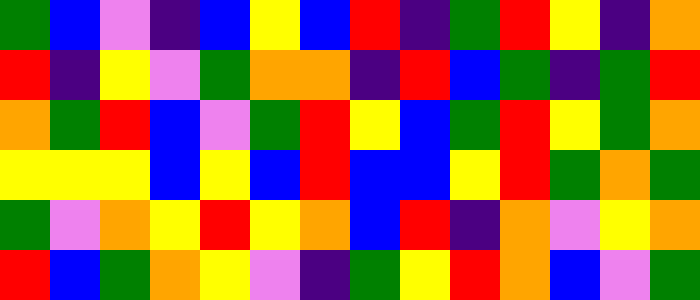[["green", "blue", "violet", "indigo", "blue", "yellow", "blue", "red", "indigo", "green", "red", "yellow", "indigo", "orange"], ["red", "indigo", "yellow", "violet", "green", "orange", "orange", "indigo", "red", "blue", "green", "indigo", "green", "red"], ["orange", "green", "red", "blue", "violet", "green", "red", "yellow", "blue", "green", "red", "yellow", "green", "orange"], ["yellow", "yellow", "yellow", "blue", "yellow", "blue", "red", "blue", "blue", "yellow", "red", "green", "orange", "green"], ["green", "violet", "orange", "yellow", "red", "yellow", "orange", "blue", "red", "indigo", "orange", "violet", "yellow", "orange"], ["red", "blue", "green", "orange", "yellow", "violet", "indigo", "green", "yellow", "red", "orange", "blue", "violet", "green"]]